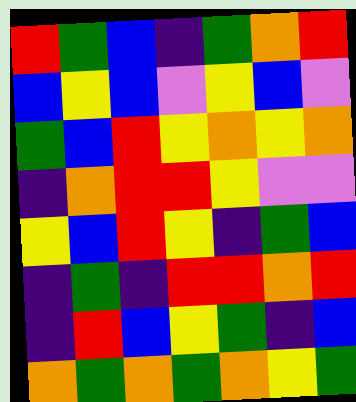[["red", "green", "blue", "indigo", "green", "orange", "red"], ["blue", "yellow", "blue", "violet", "yellow", "blue", "violet"], ["green", "blue", "red", "yellow", "orange", "yellow", "orange"], ["indigo", "orange", "red", "red", "yellow", "violet", "violet"], ["yellow", "blue", "red", "yellow", "indigo", "green", "blue"], ["indigo", "green", "indigo", "red", "red", "orange", "red"], ["indigo", "red", "blue", "yellow", "green", "indigo", "blue"], ["orange", "green", "orange", "green", "orange", "yellow", "green"]]